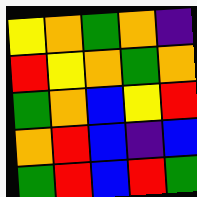[["yellow", "orange", "green", "orange", "indigo"], ["red", "yellow", "orange", "green", "orange"], ["green", "orange", "blue", "yellow", "red"], ["orange", "red", "blue", "indigo", "blue"], ["green", "red", "blue", "red", "green"]]